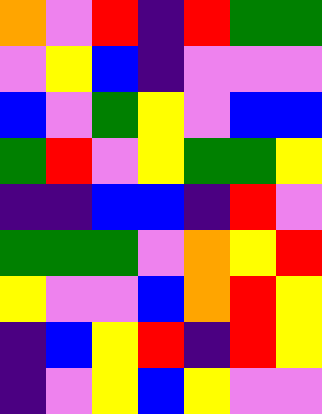[["orange", "violet", "red", "indigo", "red", "green", "green"], ["violet", "yellow", "blue", "indigo", "violet", "violet", "violet"], ["blue", "violet", "green", "yellow", "violet", "blue", "blue"], ["green", "red", "violet", "yellow", "green", "green", "yellow"], ["indigo", "indigo", "blue", "blue", "indigo", "red", "violet"], ["green", "green", "green", "violet", "orange", "yellow", "red"], ["yellow", "violet", "violet", "blue", "orange", "red", "yellow"], ["indigo", "blue", "yellow", "red", "indigo", "red", "yellow"], ["indigo", "violet", "yellow", "blue", "yellow", "violet", "violet"]]